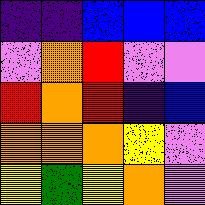[["indigo", "indigo", "blue", "blue", "blue"], ["violet", "orange", "red", "violet", "violet"], ["red", "orange", "red", "indigo", "blue"], ["orange", "orange", "orange", "yellow", "violet"], ["yellow", "green", "yellow", "orange", "violet"]]